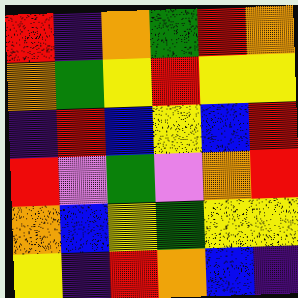[["red", "indigo", "orange", "green", "red", "orange"], ["orange", "green", "yellow", "red", "yellow", "yellow"], ["indigo", "red", "blue", "yellow", "blue", "red"], ["red", "violet", "green", "violet", "orange", "red"], ["orange", "blue", "yellow", "green", "yellow", "yellow"], ["yellow", "indigo", "red", "orange", "blue", "indigo"]]